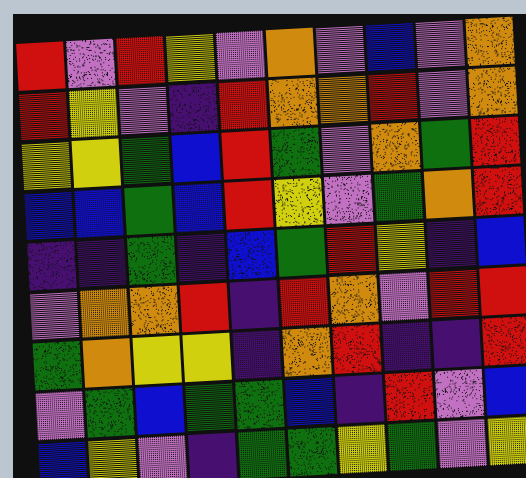[["red", "violet", "red", "yellow", "violet", "orange", "violet", "blue", "violet", "orange"], ["red", "yellow", "violet", "indigo", "red", "orange", "orange", "red", "violet", "orange"], ["yellow", "yellow", "green", "blue", "red", "green", "violet", "orange", "green", "red"], ["blue", "blue", "green", "blue", "red", "yellow", "violet", "green", "orange", "red"], ["indigo", "indigo", "green", "indigo", "blue", "green", "red", "yellow", "indigo", "blue"], ["violet", "orange", "orange", "red", "indigo", "red", "orange", "violet", "red", "red"], ["green", "orange", "yellow", "yellow", "indigo", "orange", "red", "indigo", "indigo", "red"], ["violet", "green", "blue", "green", "green", "blue", "indigo", "red", "violet", "blue"], ["blue", "yellow", "violet", "indigo", "green", "green", "yellow", "green", "violet", "yellow"]]